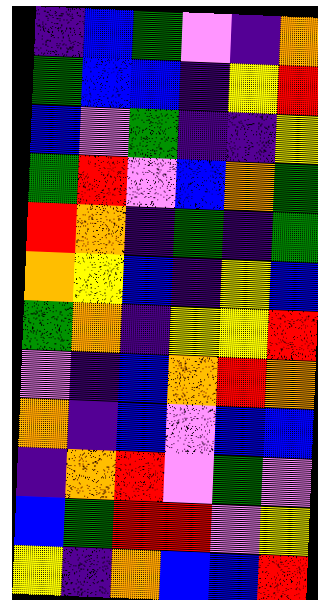[["indigo", "blue", "green", "violet", "indigo", "orange"], ["green", "blue", "blue", "indigo", "yellow", "red"], ["blue", "violet", "green", "indigo", "indigo", "yellow"], ["green", "red", "violet", "blue", "orange", "green"], ["red", "orange", "indigo", "green", "indigo", "green"], ["orange", "yellow", "blue", "indigo", "yellow", "blue"], ["green", "orange", "indigo", "yellow", "yellow", "red"], ["violet", "indigo", "blue", "orange", "red", "orange"], ["orange", "indigo", "blue", "violet", "blue", "blue"], ["indigo", "orange", "red", "violet", "green", "violet"], ["blue", "green", "red", "red", "violet", "yellow"], ["yellow", "indigo", "orange", "blue", "blue", "red"]]